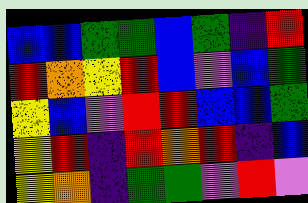[["blue", "blue", "green", "green", "blue", "green", "indigo", "red"], ["red", "orange", "yellow", "red", "blue", "violet", "blue", "green"], ["yellow", "blue", "violet", "red", "red", "blue", "blue", "green"], ["yellow", "red", "indigo", "red", "orange", "red", "indigo", "blue"], ["yellow", "orange", "indigo", "green", "green", "violet", "red", "violet"]]